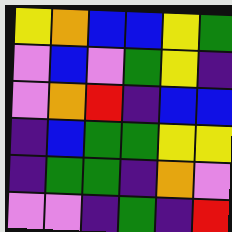[["yellow", "orange", "blue", "blue", "yellow", "green"], ["violet", "blue", "violet", "green", "yellow", "indigo"], ["violet", "orange", "red", "indigo", "blue", "blue"], ["indigo", "blue", "green", "green", "yellow", "yellow"], ["indigo", "green", "green", "indigo", "orange", "violet"], ["violet", "violet", "indigo", "green", "indigo", "red"]]